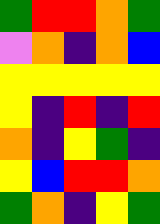[["green", "red", "red", "orange", "green"], ["violet", "orange", "indigo", "orange", "blue"], ["yellow", "yellow", "yellow", "yellow", "yellow"], ["yellow", "indigo", "red", "indigo", "red"], ["orange", "indigo", "yellow", "green", "indigo"], ["yellow", "blue", "red", "red", "orange"], ["green", "orange", "indigo", "yellow", "green"]]